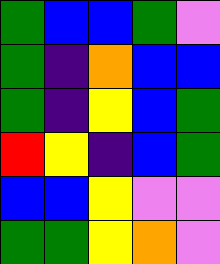[["green", "blue", "blue", "green", "violet"], ["green", "indigo", "orange", "blue", "blue"], ["green", "indigo", "yellow", "blue", "green"], ["red", "yellow", "indigo", "blue", "green"], ["blue", "blue", "yellow", "violet", "violet"], ["green", "green", "yellow", "orange", "violet"]]